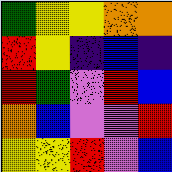[["green", "yellow", "yellow", "orange", "orange"], ["red", "yellow", "indigo", "blue", "indigo"], ["red", "green", "violet", "red", "blue"], ["orange", "blue", "violet", "violet", "red"], ["yellow", "yellow", "red", "violet", "blue"]]